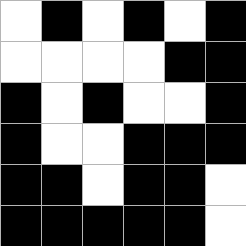[["white", "black", "white", "black", "white", "black"], ["white", "white", "white", "white", "black", "black"], ["black", "white", "black", "white", "white", "black"], ["black", "white", "white", "black", "black", "black"], ["black", "black", "white", "black", "black", "white"], ["black", "black", "black", "black", "black", "white"]]